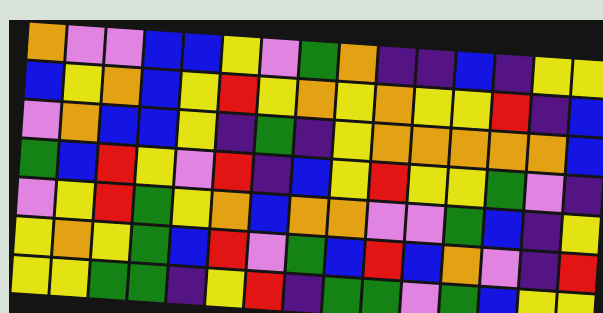[["orange", "violet", "violet", "blue", "blue", "yellow", "violet", "green", "orange", "indigo", "indigo", "blue", "indigo", "yellow", "yellow"], ["blue", "yellow", "orange", "blue", "yellow", "red", "yellow", "orange", "yellow", "orange", "yellow", "yellow", "red", "indigo", "blue"], ["violet", "orange", "blue", "blue", "yellow", "indigo", "green", "indigo", "yellow", "orange", "orange", "orange", "orange", "orange", "blue"], ["green", "blue", "red", "yellow", "violet", "red", "indigo", "blue", "yellow", "red", "yellow", "yellow", "green", "violet", "indigo"], ["violet", "yellow", "red", "green", "yellow", "orange", "blue", "orange", "orange", "violet", "violet", "green", "blue", "indigo", "yellow"], ["yellow", "orange", "yellow", "green", "blue", "red", "violet", "green", "blue", "red", "blue", "orange", "violet", "indigo", "red"], ["yellow", "yellow", "green", "green", "indigo", "yellow", "red", "indigo", "green", "green", "violet", "green", "blue", "yellow", "yellow"]]